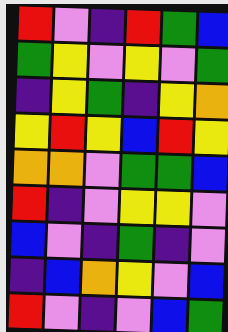[["red", "violet", "indigo", "red", "green", "blue"], ["green", "yellow", "violet", "yellow", "violet", "green"], ["indigo", "yellow", "green", "indigo", "yellow", "orange"], ["yellow", "red", "yellow", "blue", "red", "yellow"], ["orange", "orange", "violet", "green", "green", "blue"], ["red", "indigo", "violet", "yellow", "yellow", "violet"], ["blue", "violet", "indigo", "green", "indigo", "violet"], ["indigo", "blue", "orange", "yellow", "violet", "blue"], ["red", "violet", "indigo", "violet", "blue", "green"]]